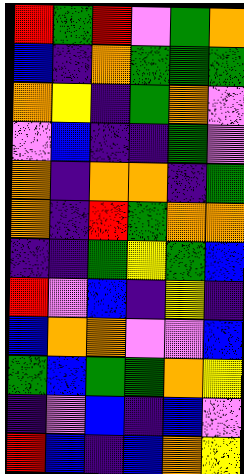[["red", "green", "red", "violet", "green", "orange"], ["blue", "indigo", "orange", "green", "green", "green"], ["orange", "yellow", "indigo", "green", "orange", "violet"], ["violet", "blue", "indigo", "indigo", "green", "violet"], ["orange", "indigo", "orange", "orange", "indigo", "green"], ["orange", "indigo", "red", "green", "orange", "orange"], ["indigo", "indigo", "green", "yellow", "green", "blue"], ["red", "violet", "blue", "indigo", "yellow", "indigo"], ["blue", "orange", "orange", "violet", "violet", "blue"], ["green", "blue", "green", "green", "orange", "yellow"], ["indigo", "violet", "blue", "indigo", "blue", "violet"], ["red", "blue", "indigo", "blue", "orange", "yellow"]]